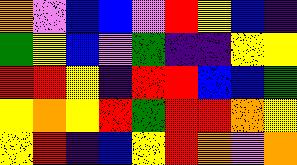[["orange", "violet", "blue", "blue", "violet", "red", "yellow", "blue", "indigo"], ["green", "yellow", "blue", "violet", "green", "indigo", "indigo", "yellow", "yellow"], ["red", "red", "yellow", "indigo", "red", "red", "blue", "blue", "green"], ["yellow", "orange", "yellow", "red", "green", "red", "red", "orange", "yellow"], ["yellow", "red", "indigo", "blue", "yellow", "red", "orange", "violet", "orange"]]